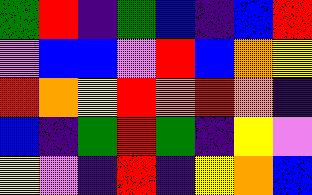[["green", "red", "indigo", "green", "blue", "indigo", "blue", "red"], ["violet", "blue", "blue", "violet", "red", "blue", "orange", "yellow"], ["red", "orange", "yellow", "red", "orange", "red", "orange", "indigo"], ["blue", "indigo", "green", "red", "green", "indigo", "yellow", "violet"], ["yellow", "violet", "indigo", "red", "indigo", "yellow", "orange", "blue"]]